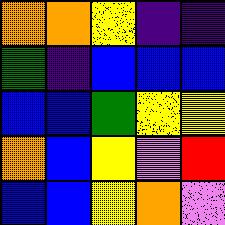[["orange", "orange", "yellow", "indigo", "indigo"], ["green", "indigo", "blue", "blue", "blue"], ["blue", "blue", "green", "yellow", "yellow"], ["orange", "blue", "yellow", "violet", "red"], ["blue", "blue", "yellow", "orange", "violet"]]